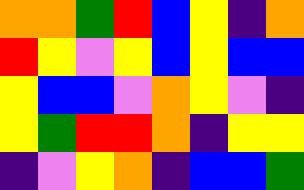[["orange", "orange", "green", "red", "blue", "yellow", "indigo", "orange"], ["red", "yellow", "violet", "yellow", "blue", "yellow", "blue", "blue"], ["yellow", "blue", "blue", "violet", "orange", "yellow", "violet", "indigo"], ["yellow", "green", "red", "red", "orange", "indigo", "yellow", "yellow"], ["indigo", "violet", "yellow", "orange", "indigo", "blue", "blue", "green"]]